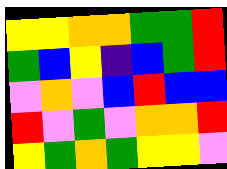[["yellow", "yellow", "orange", "orange", "green", "green", "red"], ["green", "blue", "yellow", "indigo", "blue", "green", "red"], ["violet", "orange", "violet", "blue", "red", "blue", "blue"], ["red", "violet", "green", "violet", "orange", "orange", "red"], ["yellow", "green", "orange", "green", "yellow", "yellow", "violet"]]